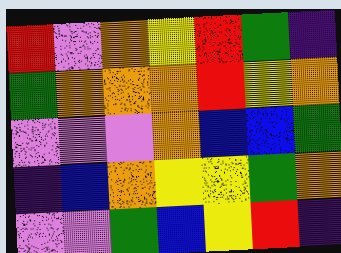[["red", "violet", "orange", "yellow", "red", "green", "indigo"], ["green", "orange", "orange", "orange", "red", "yellow", "orange"], ["violet", "violet", "violet", "orange", "blue", "blue", "green"], ["indigo", "blue", "orange", "yellow", "yellow", "green", "orange"], ["violet", "violet", "green", "blue", "yellow", "red", "indigo"]]